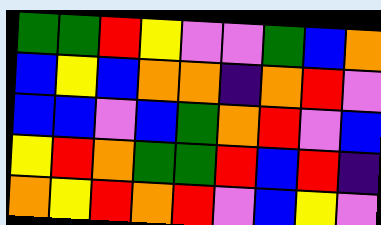[["green", "green", "red", "yellow", "violet", "violet", "green", "blue", "orange"], ["blue", "yellow", "blue", "orange", "orange", "indigo", "orange", "red", "violet"], ["blue", "blue", "violet", "blue", "green", "orange", "red", "violet", "blue"], ["yellow", "red", "orange", "green", "green", "red", "blue", "red", "indigo"], ["orange", "yellow", "red", "orange", "red", "violet", "blue", "yellow", "violet"]]